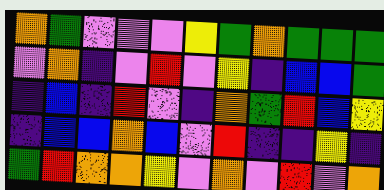[["orange", "green", "violet", "violet", "violet", "yellow", "green", "orange", "green", "green", "green"], ["violet", "orange", "indigo", "violet", "red", "violet", "yellow", "indigo", "blue", "blue", "green"], ["indigo", "blue", "indigo", "red", "violet", "indigo", "orange", "green", "red", "blue", "yellow"], ["indigo", "blue", "blue", "orange", "blue", "violet", "red", "indigo", "indigo", "yellow", "indigo"], ["green", "red", "orange", "orange", "yellow", "violet", "orange", "violet", "red", "violet", "orange"]]